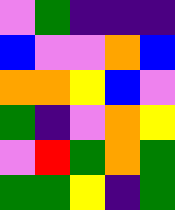[["violet", "green", "indigo", "indigo", "indigo"], ["blue", "violet", "violet", "orange", "blue"], ["orange", "orange", "yellow", "blue", "violet"], ["green", "indigo", "violet", "orange", "yellow"], ["violet", "red", "green", "orange", "green"], ["green", "green", "yellow", "indigo", "green"]]